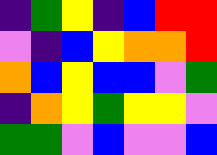[["indigo", "green", "yellow", "indigo", "blue", "red", "red"], ["violet", "indigo", "blue", "yellow", "orange", "orange", "red"], ["orange", "blue", "yellow", "blue", "blue", "violet", "green"], ["indigo", "orange", "yellow", "green", "yellow", "yellow", "violet"], ["green", "green", "violet", "blue", "violet", "violet", "blue"]]